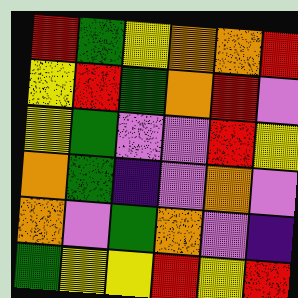[["red", "green", "yellow", "orange", "orange", "red"], ["yellow", "red", "green", "orange", "red", "violet"], ["yellow", "green", "violet", "violet", "red", "yellow"], ["orange", "green", "indigo", "violet", "orange", "violet"], ["orange", "violet", "green", "orange", "violet", "indigo"], ["green", "yellow", "yellow", "red", "yellow", "red"]]